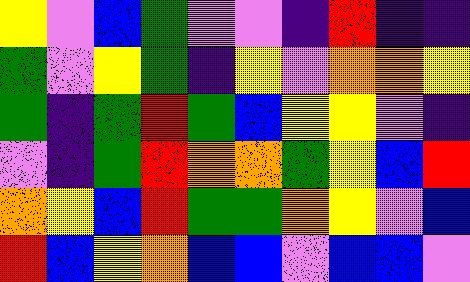[["yellow", "violet", "blue", "green", "violet", "violet", "indigo", "red", "indigo", "indigo"], ["green", "violet", "yellow", "green", "indigo", "yellow", "violet", "orange", "orange", "yellow"], ["green", "indigo", "green", "red", "green", "blue", "yellow", "yellow", "violet", "indigo"], ["violet", "indigo", "green", "red", "orange", "orange", "green", "yellow", "blue", "red"], ["orange", "yellow", "blue", "red", "green", "green", "orange", "yellow", "violet", "blue"], ["red", "blue", "yellow", "orange", "blue", "blue", "violet", "blue", "blue", "violet"]]